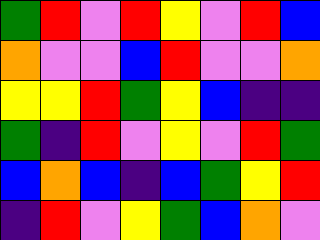[["green", "red", "violet", "red", "yellow", "violet", "red", "blue"], ["orange", "violet", "violet", "blue", "red", "violet", "violet", "orange"], ["yellow", "yellow", "red", "green", "yellow", "blue", "indigo", "indigo"], ["green", "indigo", "red", "violet", "yellow", "violet", "red", "green"], ["blue", "orange", "blue", "indigo", "blue", "green", "yellow", "red"], ["indigo", "red", "violet", "yellow", "green", "blue", "orange", "violet"]]